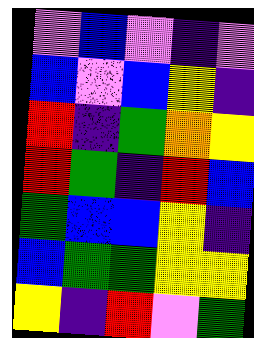[["violet", "blue", "violet", "indigo", "violet"], ["blue", "violet", "blue", "yellow", "indigo"], ["red", "indigo", "green", "orange", "yellow"], ["red", "green", "indigo", "red", "blue"], ["green", "blue", "blue", "yellow", "indigo"], ["blue", "green", "green", "yellow", "yellow"], ["yellow", "indigo", "red", "violet", "green"]]